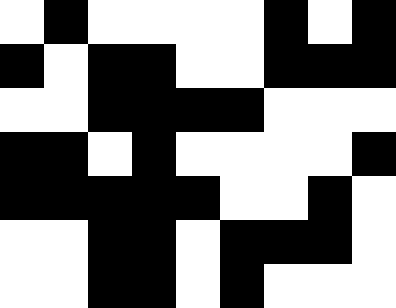[["white", "black", "white", "white", "white", "white", "black", "white", "black"], ["black", "white", "black", "black", "white", "white", "black", "black", "black"], ["white", "white", "black", "black", "black", "black", "white", "white", "white"], ["black", "black", "white", "black", "white", "white", "white", "white", "black"], ["black", "black", "black", "black", "black", "white", "white", "black", "white"], ["white", "white", "black", "black", "white", "black", "black", "black", "white"], ["white", "white", "black", "black", "white", "black", "white", "white", "white"]]